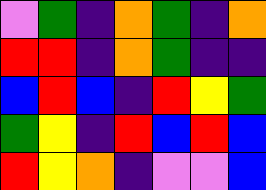[["violet", "green", "indigo", "orange", "green", "indigo", "orange"], ["red", "red", "indigo", "orange", "green", "indigo", "indigo"], ["blue", "red", "blue", "indigo", "red", "yellow", "green"], ["green", "yellow", "indigo", "red", "blue", "red", "blue"], ["red", "yellow", "orange", "indigo", "violet", "violet", "blue"]]